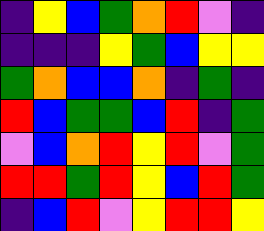[["indigo", "yellow", "blue", "green", "orange", "red", "violet", "indigo"], ["indigo", "indigo", "indigo", "yellow", "green", "blue", "yellow", "yellow"], ["green", "orange", "blue", "blue", "orange", "indigo", "green", "indigo"], ["red", "blue", "green", "green", "blue", "red", "indigo", "green"], ["violet", "blue", "orange", "red", "yellow", "red", "violet", "green"], ["red", "red", "green", "red", "yellow", "blue", "red", "green"], ["indigo", "blue", "red", "violet", "yellow", "red", "red", "yellow"]]